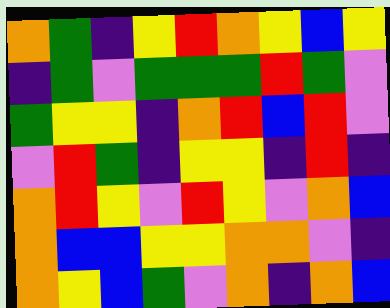[["orange", "green", "indigo", "yellow", "red", "orange", "yellow", "blue", "yellow"], ["indigo", "green", "violet", "green", "green", "green", "red", "green", "violet"], ["green", "yellow", "yellow", "indigo", "orange", "red", "blue", "red", "violet"], ["violet", "red", "green", "indigo", "yellow", "yellow", "indigo", "red", "indigo"], ["orange", "red", "yellow", "violet", "red", "yellow", "violet", "orange", "blue"], ["orange", "blue", "blue", "yellow", "yellow", "orange", "orange", "violet", "indigo"], ["orange", "yellow", "blue", "green", "violet", "orange", "indigo", "orange", "blue"]]